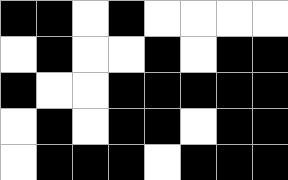[["black", "black", "white", "black", "white", "white", "white", "white"], ["white", "black", "white", "white", "black", "white", "black", "black"], ["black", "white", "white", "black", "black", "black", "black", "black"], ["white", "black", "white", "black", "black", "white", "black", "black"], ["white", "black", "black", "black", "white", "black", "black", "black"]]